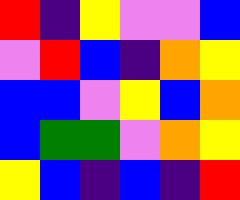[["red", "indigo", "yellow", "violet", "violet", "blue"], ["violet", "red", "blue", "indigo", "orange", "yellow"], ["blue", "blue", "violet", "yellow", "blue", "orange"], ["blue", "green", "green", "violet", "orange", "yellow"], ["yellow", "blue", "indigo", "blue", "indigo", "red"]]